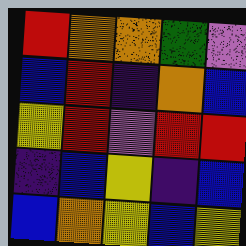[["red", "orange", "orange", "green", "violet"], ["blue", "red", "indigo", "orange", "blue"], ["yellow", "red", "violet", "red", "red"], ["indigo", "blue", "yellow", "indigo", "blue"], ["blue", "orange", "yellow", "blue", "yellow"]]